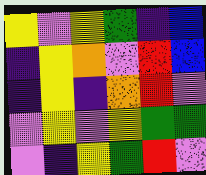[["yellow", "violet", "yellow", "green", "indigo", "blue"], ["indigo", "yellow", "orange", "violet", "red", "blue"], ["indigo", "yellow", "indigo", "orange", "red", "violet"], ["violet", "yellow", "violet", "yellow", "green", "green"], ["violet", "indigo", "yellow", "green", "red", "violet"]]